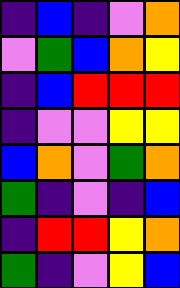[["indigo", "blue", "indigo", "violet", "orange"], ["violet", "green", "blue", "orange", "yellow"], ["indigo", "blue", "red", "red", "red"], ["indigo", "violet", "violet", "yellow", "yellow"], ["blue", "orange", "violet", "green", "orange"], ["green", "indigo", "violet", "indigo", "blue"], ["indigo", "red", "red", "yellow", "orange"], ["green", "indigo", "violet", "yellow", "blue"]]